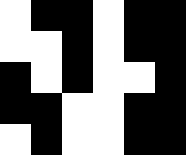[["white", "black", "black", "white", "black", "black"], ["white", "white", "black", "white", "black", "black"], ["black", "white", "black", "white", "white", "black"], ["black", "black", "white", "white", "black", "black"], ["white", "black", "white", "white", "black", "black"]]